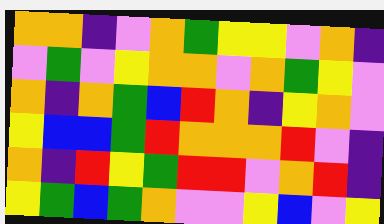[["orange", "orange", "indigo", "violet", "orange", "green", "yellow", "yellow", "violet", "orange", "indigo"], ["violet", "green", "violet", "yellow", "orange", "orange", "violet", "orange", "green", "yellow", "violet"], ["orange", "indigo", "orange", "green", "blue", "red", "orange", "indigo", "yellow", "orange", "violet"], ["yellow", "blue", "blue", "green", "red", "orange", "orange", "orange", "red", "violet", "indigo"], ["orange", "indigo", "red", "yellow", "green", "red", "red", "violet", "orange", "red", "indigo"], ["yellow", "green", "blue", "green", "orange", "violet", "violet", "yellow", "blue", "violet", "yellow"]]